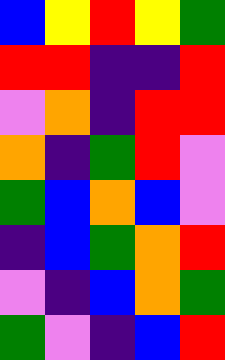[["blue", "yellow", "red", "yellow", "green"], ["red", "red", "indigo", "indigo", "red"], ["violet", "orange", "indigo", "red", "red"], ["orange", "indigo", "green", "red", "violet"], ["green", "blue", "orange", "blue", "violet"], ["indigo", "blue", "green", "orange", "red"], ["violet", "indigo", "blue", "orange", "green"], ["green", "violet", "indigo", "blue", "red"]]